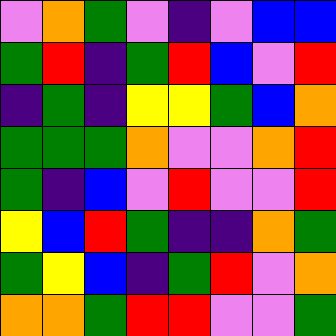[["violet", "orange", "green", "violet", "indigo", "violet", "blue", "blue"], ["green", "red", "indigo", "green", "red", "blue", "violet", "red"], ["indigo", "green", "indigo", "yellow", "yellow", "green", "blue", "orange"], ["green", "green", "green", "orange", "violet", "violet", "orange", "red"], ["green", "indigo", "blue", "violet", "red", "violet", "violet", "red"], ["yellow", "blue", "red", "green", "indigo", "indigo", "orange", "green"], ["green", "yellow", "blue", "indigo", "green", "red", "violet", "orange"], ["orange", "orange", "green", "red", "red", "violet", "violet", "green"]]